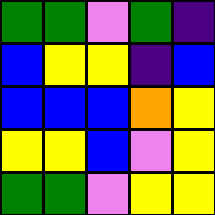[["green", "green", "violet", "green", "indigo"], ["blue", "yellow", "yellow", "indigo", "blue"], ["blue", "blue", "blue", "orange", "yellow"], ["yellow", "yellow", "blue", "violet", "yellow"], ["green", "green", "violet", "yellow", "yellow"]]